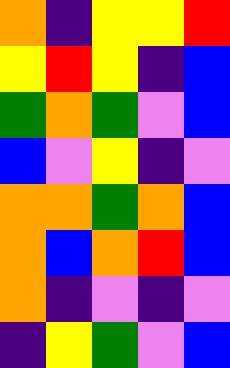[["orange", "indigo", "yellow", "yellow", "red"], ["yellow", "red", "yellow", "indigo", "blue"], ["green", "orange", "green", "violet", "blue"], ["blue", "violet", "yellow", "indigo", "violet"], ["orange", "orange", "green", "orange", "blue"], ["orange", "blue", "orange", "red", "blue"], ["orange", "indigo", "violet", "indigo", "violet"], ["indigo", "yellow", "green", "violet", "blue"]]